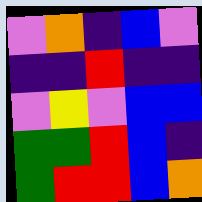[["violet", "orange", "indigo", "blue", "violet"], ["indigo", "indigo", "red", "indigo", "indigo"], ["violet", "yellow", "violet", "blue", "blue"], ["green", "green", "red", "blue", "indigo"], ["green", "red", "red", "blue", "orange"]]